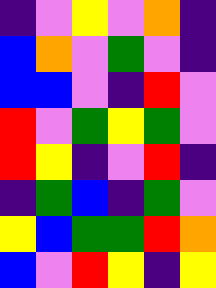[["indigo", "violet", "yellow", "violet", "orange", "indigo"], ["blue", "orange", "violet", "green", "violet", "indigo"], ["blue", "blue", "violet", "indigo", "red", "violet"], ["red", "violet", "green", "yellow", "green", "violet"], ["red", "yellow", "indigo", "violet", "red", "indigo"], ["indigo", "green", "blue", "indigo", "green", "violet"], ["yellow", "blue", "green", "green", "red", "orange"], ["blue", "violet", "red", "yellow", "indigo", "yellow"]]